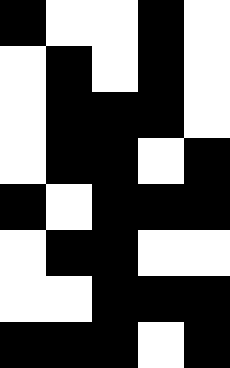[["black", "white", "white", "black", "white"], ["white", "black", "white", "black", "white"], ["white", "black", "black", "black", "white"], ["white", "black", "black", "white", "black"], ["black", "white", "black", "black", "black"], ["white", "black", "black", "white", "white"], ["white", "white", "black", "black", "black"], ["black", "black", "black", "white", "black"]]